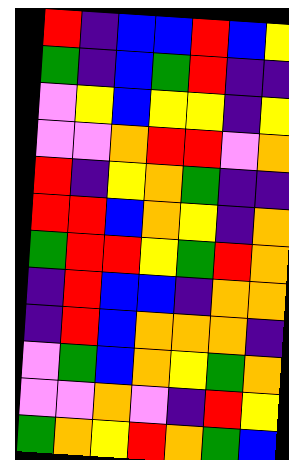[["red", "indigo", "blue", "blue", "red", "blue", "yellow"], ["green", "indigo", "blue", "green", "red", "indigo", "indigo"], ["violet", "yellow", "blue", "yellow", "yellow", "indigo", "yellow"], ["violet", "violet", "orange", "red", "red", "violet", "orange"], ["red", "indigo", "yellow", "orange", "green", "indigo", "indigo"], ["red", "red", "blue", "orange", "yellow", "indigo", "orange"], ["green", "red", "red", "yellow", "green", "red", "orange"], ["indigo", "red", "blue", "blue", "indigo", "orange", "orange"], ["indigo", "red", "blue", "orange", "orange", "orange", "indigo"], ["violet", "green", "blue", "orange", "yellow", "green", "orange"], ["violet", "violet", "orange", "violet", "indigo", "red", "yellow"], ["green", "orange", "yellow", "red", "orange", "green", "blue"]]